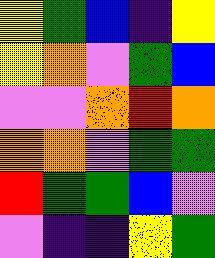[["yellow", "green", "blue", "indigo", "yellow"], ["yellow", "orange", "violet", "green", "blue"], ["violet", "violet", "orange", "red", "orange"], ["orange", "orange", "violet", "green", "green"], ["red", "green", "green", "blue", "violet"], ["violet", "indigo", "indigo", "yellow", "green"]]